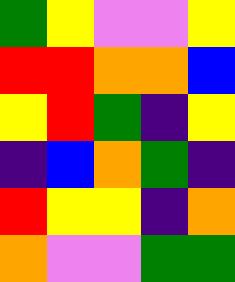[["green", "yellow", "violet", "violet", "yellow"], ["red", "red", "orange", "orange", "blue"], ["yellow", "red", "green", "indigo", "yellow"], ["indigo", "blue", "orange", "green", "indigo"], ["red", "yellow", "yellow", "indigo", "orange"], ["orange", "violet", "violet", "green", "green"]]